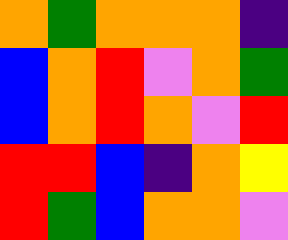[["orange", "green", "orange", "orange", "orange", "indigo"], ["blue", "orange", "red", "violet", "orange", "green"], ["blue", "orange", "red", "orange", "violet", "red"], ["red", "red", "blue", "indigo", "orange", "yellow"], ["red", "green", "blue", "orange", "orange", "violet"]]